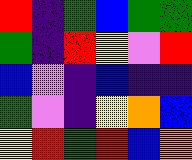[["red", "indigo", "green", "blue", "green", "green"], ["green", "indigo", "red", "yellow", "violet", "red"], ["blue", "violet", "indigo", "blue", "indigo", "indigo"], ["green", "violet", "indigo", "yellow", "orange", "blue"], ["yellow", "red", "green", "red", "blue", "orange"]]